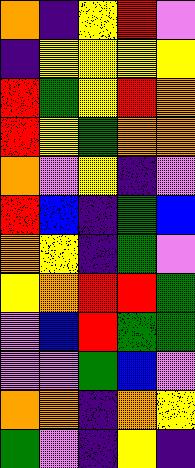[["orange", "indigo", "yellow", "red", "violet"], ["indigo", "yellow", "yellow", "yellow", "yellow"], ["red", "green", "yellow", "red", "orange"], ["red", "yellow", "green", "orange", "orange"], ["orange", "violet", "yellow", "indigo", "violet"], ["red", "blue", "indigo", "green", "blue"], ["orange", "yellow", "indigo", "green", "violet"], ["yellow", "orange", "red", "red", "green"], ["violet", "blue", "red", "green", "green"], ["violet", "violet", "green", "blue", "violet"], ["orange", "orange", "indigo", "orange", "yellow"], ["green", "violet", "indigo", "yellow", "indigo"]]